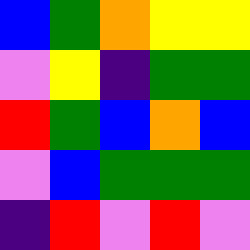[["blue", "green", "orange", "yellow", "yellow"], ["violet", "yellow", "indigo", "green", "green"], ["red", "green", "blue", "orange", "blue"], ["violet", "blue", "green", "green", "green"], ["indigo", "red", "violet", "red", "violet"]]